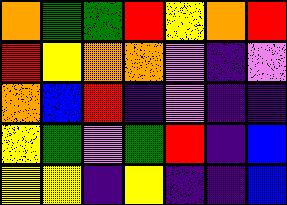[["orange", "green", "green", "red", "yellow", "orange", "red"], ["red", "yellow", "orange", "orange", "violet", "indigo", "violet"], ["orange", "blue", "red", "indigo", "violet", "indigo", "indigo"], ["yellow", "green", "violet", "green", "red", "indigo", "blue"], ["yellow", "yellow", "indigo", "yellow", "indigo", "indigo", "blue"]]